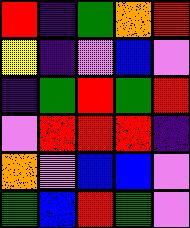[["red", "indigo", "green", "orange", "red"], ["yellow", "indigo", "violet", "blue", "violet"], ["indigo", "green", "red", "green", "red"], ["violet", "red", "red", "red", "indigo"], ["orange", "violet", "blue", "blue", "violet"], ["green", "blue", "red", "green", "violet"]]